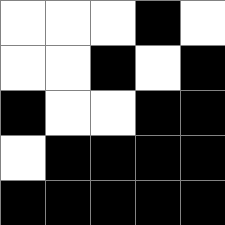[["white", "white", "white", "black", "white"], ["white", "white", "black", "white", "black"], ["black", "white", "white", "black", "black"], ["white", "black", "black", "black", "black"], ["black", "black", "black", "black", "black"]]